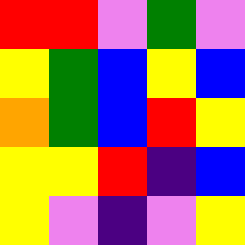[["red", "red", "violet", "green", "violet"], ["yellow", "green", "blue", "yellow", "blue"], ["orange", "green", "blue", "red", "yellow"], ["yellow", "yellow", "red", "indigo", "blue"], ["yellow", "violet", "indigo", "violet", "yellow"]]